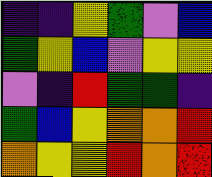[["indigo", "indigo", "yellow", "green", "violet", "blue"], ["green", "yellow", "blue", "violet", "yellow", "yellow"], ["violet", "indigo", "red", "green", "green", "indigo"], ["green", "blue", "yellow", "orange", "orange", "red"], ["orange", "yellow", "yellow", "red", "orange", "red"]]